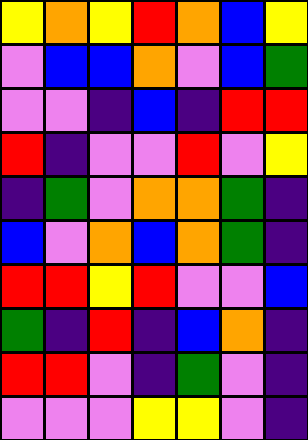[["yellow", "orange", "yellow", "red", "orange", "blue", "yellow"], ["violet", "blue", "blue", "orange", "violet", "blue", "green"], ["violet", "violet", "indigo", "blue", "indigo", "red", "red"], ["red", "indigo", "violet", "violet", "red", "violet", "yellow"], ["indigo", "green", "violet", "orange", "orange", "green", "indigo"], ["blue", "violet", "orange", "blue", "orange", "green", "indigo"], ["red", "red", "yellow", "red", "violet", "violet", "blue"], ["green", "indigo", "red", "indigo", "blue", "orange", "indigo"], ["red", "red", "violet", "indigo", "green", "violet", "indigo"], ["violet", "violet", "violet", "yellow", "yellow", "violet", "indigo"]]